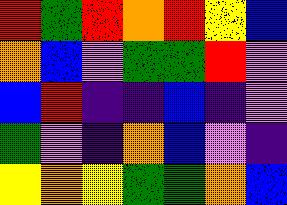[["red", "green", "red", "orange", "red", "yellow", "blue"], ["orange", "blue", "violet", "green", "green", "red", "violet"], ["blue", "red", "indigo", "indigo", "blue", "indigo", "violet"], ["green", "violet", "indigo", "orange", "blue", "violet", "indigo"], ["yellow", "orange", "yellow", "green", "green", "orange", "blue"]]